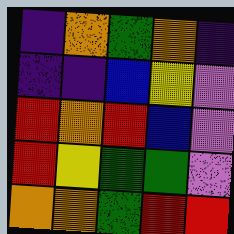[["indigo", "orange", "green", "orange", "indigo"], ["indigo", "indigo", "blue", "yellow", "violet"], ["red", "orange", "red", "blue", "violet"], ["red", "yellow", "green", "green", "violet"], ["orange", "orange", "green", "red", "red"]]